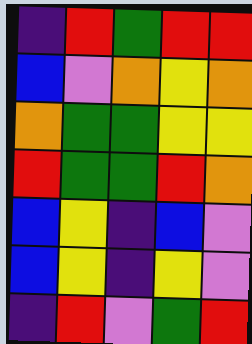[["indigo", "red", "green", "red", "red"], ["blue", "violet", "orange", "yellow", "orange"], ["orange", "green", "green", "yellow", "yellow"], ["red", "green", "green", "red", "orange"], ["blue", "yellow", "indigo", "blue", "violet"], ["blue", "yellow", "indigo", "yellow", "violet"], ["indigo", "red", "violet", "green", "red"]]